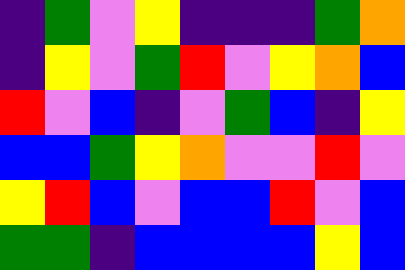[["indigo", "green", "violet", "yellow", "indigo", "indigo", "indigo", "green", "orange"], ["indigo", "yellow", "violet", "green", "red", "violet", "yellow", "orange", "blue"], ["red", "violet", "blue", "indigo", "violet", "green", "blue", "indigo", "yellow"], ["blue", "blue", "green", "yellow", "orange", "violet", "violet", "red", "violet"], ["yellow", "red", "blue", "violet", "blue", "blue", "red", "violet", "blue"], ["green", "green", "indigo", "blue", "blue", "blue", "blue", "yellow", "blue"]]